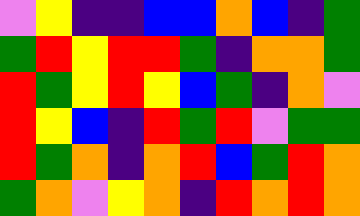[["violet", "yellow", "indigo", "indigo", "blue", "blue", "orange", "blue", "indigo", "green"], ["green", "red", "yellow", "red", "red", "green", "indigo", "orange", "orange", "green"], ["red", "green", "yellow", "red", "yellow", "blue", "green", "indigo", "orange", "violet"], ["red", "yellow", "blue", "indigo", "red", "green", "red", "violet", "green", "green"], ["red", "green", "orange", "indigo", "orange", "red", "blue", "green", "red", "orange"], ["green", "orange", "violet", "yellow", "orange", "indigo", "red", "orange", "red", "orange"]]